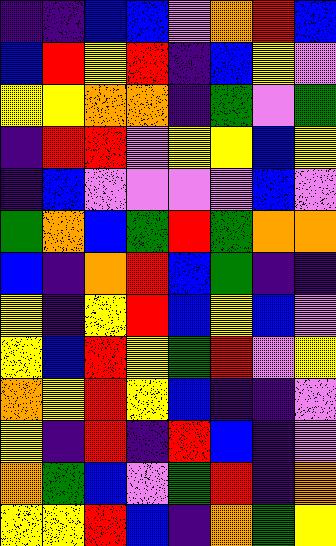[["indigo", "indigo", "blue", "blue", "violet", "orange", "red", "blue"], ["blue", "red", "yellow", "red", "indigo", "blue", "yellow", "violet"], ["yellow", "yellow", "orange", "orange", "indigo", "green", "violet", "green"], ["indigo", "red", "red", "violet", "yellow", "yellow", "blue", "yellow"], ["indigo", "blue", "violet", "violet", "violet", "violet", "blue", "violet"], ["green", "orange", "blue", "green", "red", "green", "orange", "orange"], ["blue", "indigo", "orange", "red", "blue", "green", "indigo", "indigo"], ["yellow", "indigo", "yellow", "red", "blue", "yellow", "blue", "violet"], ["yellow", "blue", "red", "yellow", "green", "red", "violet", "yellow"], ["orange", "yellow", "red", "yellow", "blue", "indigo", "indigo", "violet"], ["yellow", "indigo", "red", "indigo", "red", "blue", "indigo", "violet"], ["orange", "green", "blue", "violet", "green", "red", "indigo", "orange"], ["yellow", "yellow", "red", "blue", "indigo", "orange", "green", "yellow"]]